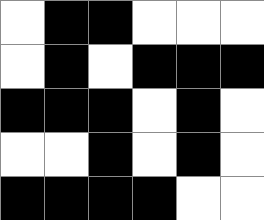[["white", "black", "black", "white", "white", "white"], ["white", "black", "white", "black", "black", "black"], ["black", "black", "black", "white", "black", "white"], ["white", "white", "black", "white", "black", "white"], ["black", "black", "black", "black", "white", "white"]]